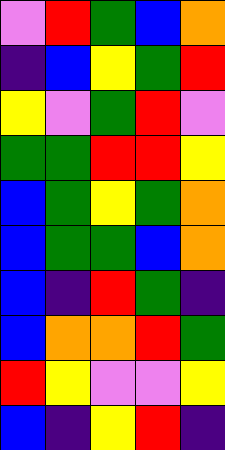[["violet", "red", "green", "blue", "orange"], ["indigo", "blue", "yellow", "green", "red"], ["yellow", "violet", "green", "red", "violet"], ["green", "green", "red", "red", "yellow"], ["blue", "green", "yellow", "green", "orange"], ["blue", "green", "green", "blue", "orange"], ["blue", "indigo", "red", "green", "indigo"], ["blue", "orange", "orange", "red", "green"], ["red", "yellow", "violet", "violet", "yellow"], ["blue", "indigo", "yellow", "red", "indigo"]]